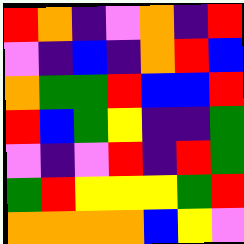[["red", "orange", "indigo", "violet", "orange", "indigo", "red"], ["violet", "indigo", "blue", "indigo", "orange", "red", "blue"], ["orange", "green", "green", "red", "blue", "blue", "red"], ["red", "blue", "green", "yellow", "indigo", "indigo", "green"], ["violet", "indigo", "violet", "red", "indigo", "red", "green"], ["green", "red", "yellow", "yellow", "yellow", "green", "red"], ["orange", "orange", "orange", "orange", "blue", "yellow", "violet"]]